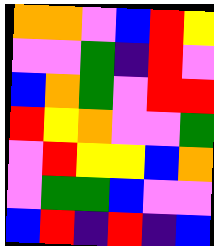[["orange", "orange", "violet", "blue", "red", "yellow"], ["violet", "violet", "green", "indigo", "red", "violet"], ["blue", "orange", "green", "violet", "red", "red"], ["red", "yellow", "orange", "violet", "violet", "green"], ["violet", "red", "yellow", "yellow", "blue", "orange"], ["violet", "green", "green", "blue", "violet", "violet"], ["blue", "red", "indigo", "red", "indigo", "blue"]]